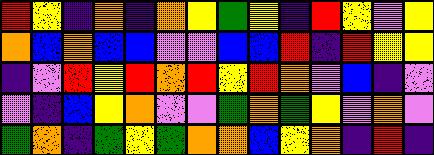[["red", "yellow", "indigo", "orange", "indigo", "orange", "yellow", "green", "yellow", "indigo", "red", "yellow", "violet", "yellow"], ["orange", "blue", "orange", "blue", "blue", "violet", "violet", "blue", "blue", "red", "indigo", "red", "yellow", "yellow"], ["indigo", "violet", "red", "yellow", "red", "orange", "red", "yellow", "red", "orange", "violet", "blue", "indigo", "violet"], ["violet", "indigo", "blue", "yellow", "orange", "violet", "violet", "green", "orange", "green", "yellow", "violet", "orange", "violet"], ["green", "orange", "indigo", "green", "yellow", "green", "orange", "orange", "blue", "yellow", "orange", "indigo", "red", "indigo"]]